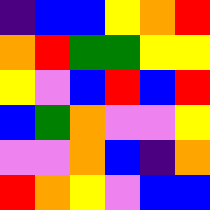[["indigo", "blue", "blue", "yellow", "orange", "red"], ["orange", "red", "green", "green", "yellow", "yellow"], ["yellow", "violet", "blue", "red", "blue", "red"], ["blue", "green", "orange", "violet", "violet", "yellow"], ["violet", "violet", "orange", "blue", "indigo", "orange"], ["red", "orange", "yellow", "violet", "blue", "blue"]]